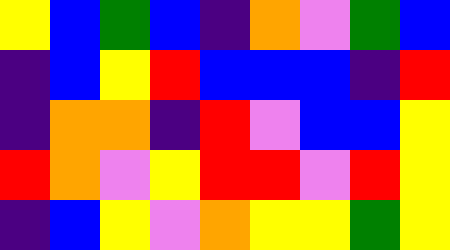[["yellow", "blue", "green", "blue", "indigo", "orange", "violet", "green", "blue"], ["indigo", "blue", "yellow", "red", "blue", "blue", "blue", "indigo", "red"], ["indigo", "orange", "orange", "indigo", "red", "violet", "blue", "blue", "yellow"], ["red", "orange", "violet", "yellow", "red", "red", "violet", "red", "yellow"], ["indigo", "blue", "yellow", "violet", "orange", "yellow", "yellow", "green", "yellow"]]